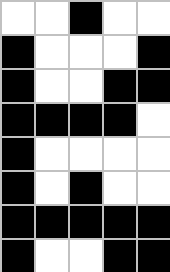[["white", "white", "black", "white", "white"], ["black", "white", "white", "white", "black"], ["black", "white", "white", "black", "black"], ["black", "black", "black", "black", "white"], ["black", "white", "white", "white", "white"], ["black", "white", "black", "white", "white"], ["black", "black", "black", "black", "black"], ["black", "white", "white", "black", "black"]]